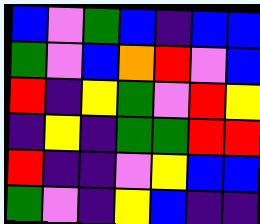[["blue", "violet", "green", "blue", "indigo", "blue", "blue"], ["green", "violet", "blue", "orange", "red", "violet", "blue"], ["red", "indigo", "yellow", "green", "violet", "red", "yellow"], ["indigo", "yellow", "indigo", "green", "green", "red", "red"], ["red", "indigo", "indigo", "violet", "yellow", "blue", "blue"], ["green", "violet", "indigo", "yellow", "blue", "indigo", "indigo"]]